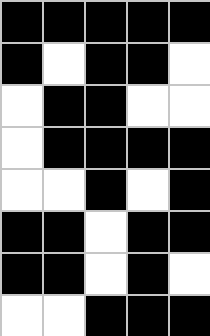[["black", "black", "black", "black", "black"], ["black", "white", "black", "black", "white"], ["white", "black", "black", "white", "white"], ["white", "black", "black", "black", "black"], ["white", "white", "black", "white", "black"], ["black", "black", "white", "black", "black"], ["black", "black", "white", "black", "white"], ["white", "white", "black", "black", "black"]]